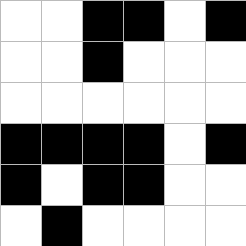[["white", "white", "black", "black", "white", "black"], ["white", "white", "black", "white", "white", "white"], ["white", "white", "white", "white", "white", "white"], ["black", "black", "black", "black", "white", "black"], ["black", "white", "black", "black", "white", "white"], ["white", "black", "white", "white", "white", "white"]]